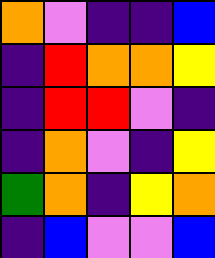[["orange", "violet", "indigo", "indigo", "blue"], ["indigo", "red", "orange", "orange", "yellow"], ["indigo", "red", "red", "violet", "indigo"], ["indigo", "orange", "violet", "indigo", "yellow"], ["green", "orange", "indigo", "yellow", "orange"], ["indigo", "blue", "violet", "violet", "blue"]]